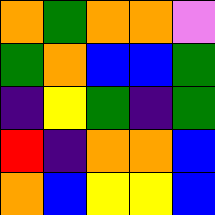[["orange", "green", "orange", "orange", "violet"], ["green", "orange", "blue", "blue", "green"], ["indigo", "yellow", "green", "indigo", "green"], ["red", "indigo", "orange", "orange", "blue"], ["orange", "blue", "yellow", "yellow", "blue"]]